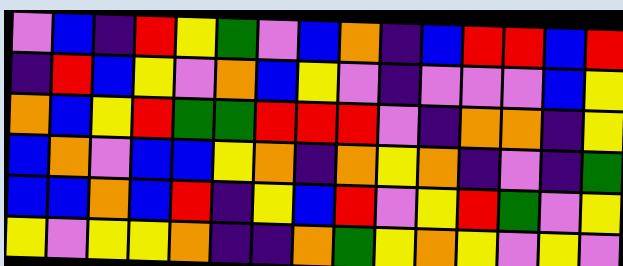[["violet", "blue", "indigo", "red", "yellow", "green", "violet", "blue", "orange", "indigo", "blue", "red", "red", "blue", "red"], ["indigo", "red", "blue", "yellow", "violet", "orange", "blue", "yellow", "violet", "indigo", "violet", "violet", "violet", "blue", "yellow"], ["orange", "blue", "yellow", "red", "green", "green", "red", "red", "red", "violet", "indigo", "orange", "orange", "indigo", "yellow"], ["blue", "orange", "violet", "blue", "blue", "yellow", "orange", "indigo", "orange", "yellow", "orange", "indigo", "violet", "indigo", "green"], ["blue", "blue", "orange", "blue", "red", "indigo", "yellow", "blue", "red", "violet", "yellow", "red", "green", "violet", "yellow"], ["yellow", "violet", "yellow", "yellow", "orange", "indigo", "indigo", "orange", "green", "yellow", "orange", "yellow", "violet", "yellow", "violet"]]